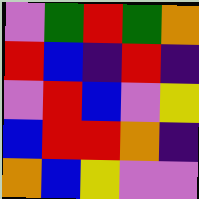[["violet", "green", "red", "green", "orange"], ["red", "blue", "indigo", "red", "indigo"], ["violet", "red", "blue", "violet", "yellow"], ["blue", "red", "red", "orange", "indigo"], ["orange", "blue", "yellow", "violet", "violet"]]